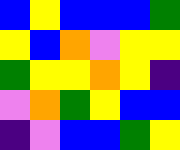[["blue", "yellow", "blue", "blue", "blue", "green"], ["yellow", "blue", "orange", "violet", "yellow", "yellow"], ["green", "yellow", "yellow", "orange", "yellow", "indigo"], ["violet", "orange", "green", "yellow", "blue", "blue"], ["indigo", "violet", "blue", "blue", "green", "yellow"]]